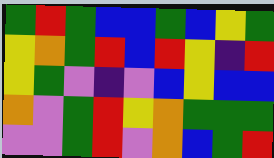[["green", "red", "green", "blue", "blue", "green", "blue", "yellow", "green"], ["yellow", "orange", "green", "red", "blue", "red", "yellow", "indigo", "red"], ["yellow", "green", "violet", "indigo", "violet", "blue", "yellow", "blue", "blue"], ["orange", "violet", "green", "red", "yellow", "orange", "green", "green", "green"], ["violet", "violet", "green", "red", "violet", "orange", "blue", "green", "red"]]